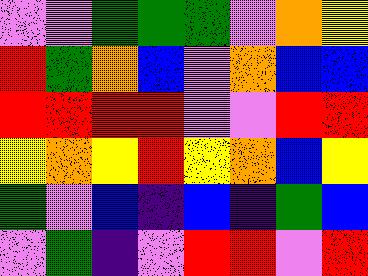[["violet", "violet", "green", "green", "green", "violet", "orange", "yellow"], ["red", "green", "orange", "blue", "violet", "orange", "blue", "blue"], ["red", "red", "red", "red", "violet", "violet", "red", "red"], ["yellow", "orange", "yellow", "red", "yellow", "orange", "blue", "yellow"], ["green", "violet", "blue", "indigo", "blue", "indigo", "green", "blue"], ["violet", "green", "indigo", "violet", "red", "red", "violet", "red"]]